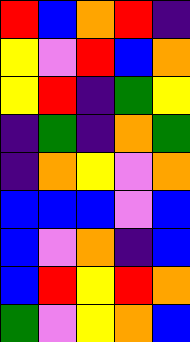[["red", "blue", "orange", "red", "indigo"], ["yellow", "violet", "red", "blue", "orange"], ["yellow", "red", "indigo", "green", "yellow"], ["indigo", "green", "indigo", "orange", "green"], ["indigo", "orange", "yellow", "violet", "orange"], ["blue", "blue", "blue", "violet", "blue"], ["blue", "violet", "orange", "indigo", "blue"], ["blue", "red", "yellow", "red", "orange"], ["green", "violet", "yellow", "orange", "blue"]]